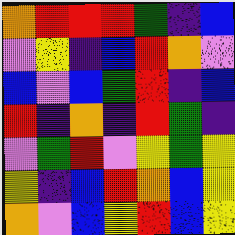[["orange", "red", "red", "red", "green", "indigo", "blue"], ["violet", "yellow", "indigo", "blue", "red", "orange", "violet"], ["blue", "violet", "blue", "green", "red", "indigo", "blue"], ["red", "indigo", "orange", "indigo", "red", "green", "indigo"], ["violet", "green", "red", "violet", "yellow", "green", "yellow"], ["yellow", "indigo", "blue", "red", "orange", "blue", "yellow"], ["orange", "violet", "blue", "yellow", "red", "blue", "yellow"]]